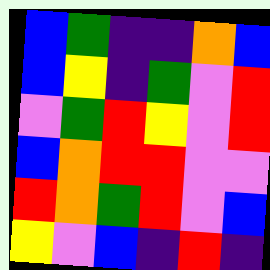[["blue", "green", "indigo", "indigo", "orange", "blue"], ["blue", "yellow", "indigo", "green", "violet", "red"], ["violet", "green", "red", "yellow", "violet", "red"], ["blue", "orange", "red", "red", "violet", "violet"], ["red", "orange", "green", "red", "violet", "blue"], ["yellow", "violet", "blue", "indigo", "red", "indigo"]]